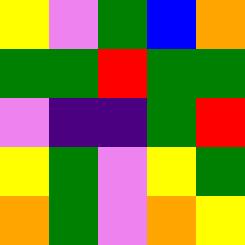[["yellow", "violet", "green", "blue", "orange"], ["green", "green", "red", "green", "green"], ["violet", "indigo", "indigo", "green", "red"], ["yellow", "green", "violet", "yellow", "green"], ["orange", "green", "violet", "orange", "yellow"]]